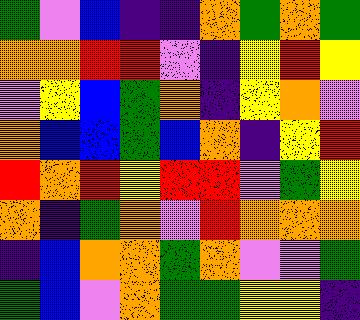[["green", "violet", "blue", "indigo", "indigo", "orange", "green", "orange", "green"], ["orange", "orange", "red", "red", "violet", "indigo", "yellow", "red", "yellow"], ["violet", "yellow", "blue", "green", "orange", "indigo", "yellow", "orange", "violet"], ["orange", "blue", "blue", "green", "blue", "orange", "indigo", "yellow", "red"], ["red", "orange", "red", "yellow", "red", "red", "violet", "green", "yellow"], ["orange", "indigo", "green", "orange", "violet", "red", "orange", "orange", "orange"], ["indigo", "blue", "orange", "orange", "green", "orange", "violet", "violet", "green"], ["green", "blue", "violet", "orange", "green", "green", "yellow", "yellow", "indigo"]]